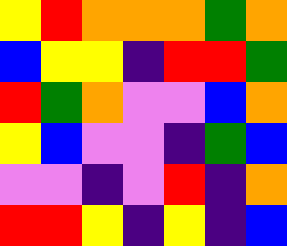[["yellow", "red", "orange", "orange", "orange", "green", "orange"], ["blue", "yellow", "yellow", "indigo", "red", "red", "green"], ["red", "green", "orange", "violet", "violet", "blue", "orange"], ["yellow", "blue", "violet", "violet", "indigo", "green", "blue"], ["violet", "violet", "indigo", "violet", "red", "indigo", "orange"], ["red", "red", "yellow", "indigo", "yellow", "indigo", "blue"]]